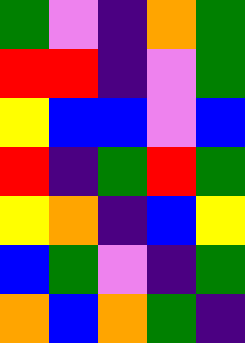[["green", "violet", "indigo", "orange", "green"], ["red", "red", "indigo", "violet", "green"], ["yellow", "blue", "blue", "violet", "blue"], ["red", "indigo", "green", "red", "green"], ["yellow", "orange", "indigo", "blue", "yellow"], ["blue", "green", "violet", "indigo", "green"], ["orange", "blue", "orange", "green", "indigo"]]